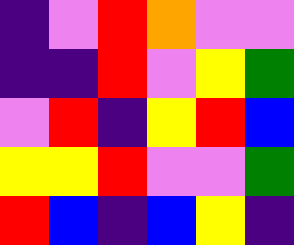[["indigo", "violet", "red", "orange", "violet", "violet"], ["indigo", "indigo", "red", "violet", "yellow", "green"], ["violet", "red", "indigo", "yellow", "red", "blue"], ["yellow", "yellow", "red", "violet", "violet", "green"], ["red", "blue", "indigo", "blue", "yellow", "indigo"]]